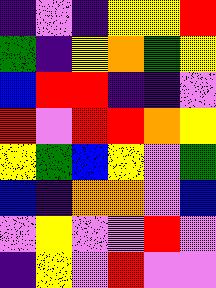[["indigo", "violet", "indigo", "yellow", "yellow", "red"], ["green", "indigo", "yellow", "orange", "green", "yellow"], ["blue", "red", "red", "indigo", "indigo", "violet"], ["red", "violet", "red", "red", "orange", "yellow"], ["yellow", "green", "blue", "yellow", "violet", "green"], ["blue", "indigo", "orange", "orange", "violet", "blue"], ["violet", "yellow", "violet", "violet", "red", "violet"], ["indigo", "yellow", "violet", "red", "violet", "violet"]]